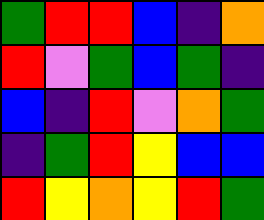[["green", "red", "red", "blue", "indigo", "orange"], ["red", "violet", "green", "blue", "green", "indigo"], ["blue", "indigo", "red", "violet", "orange", "green"], ["indigo", "green", "red", "yellow", "blue", "blue"], ["red", "yellow", "orange", "yellow", "red", "green"]]